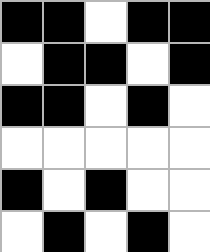[["black", "black", "white", "black", "black"], ["white", "black", "black", "white", "black"], ["black", "black", "white", "black", "white"], ["white", "white", "white", "white", "white"], ["black", "white", "black", "white", "white"], ["white", "black", "white", "black", "white"]]